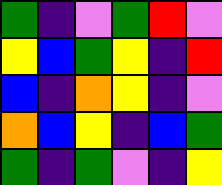[["green", "indigo", "violet", "green", "red", "violet"], ["yellow", "blue", "green", "yellow", "indigo", "red"], ["blue", "indigo", "orange", "yellow", "indigo", "violet"], ["orange", "blue", "yellow", "indigo", "blue", "green"], ["green", "indigo", "green", "violet", "indigo", "yellow"]]